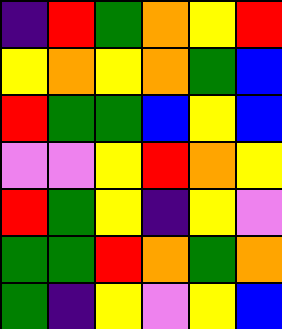[["indigo", "red", "green", "orange", "yellow", "red"], ["yellow", "orange", "yellow", "orange", "green", "blue"], ["red", "green", "green", "blue", "yellow", "blue"], ["violet", "violet", "yellow", "red", "orange", "yellow"], ["red", "green", "yellow", "indigo", "yellow", "violet"], ["green", "green", "red", "orange", "green", "orange"], ["green", "indigo", "yellow", "violet", "yellow", "blue"]]